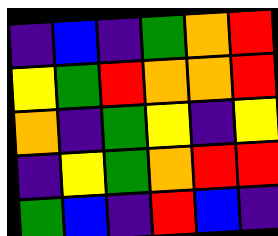[["indigo", "blue", "indigo", "green", "orange", "red"], ["yellow", "green", "red", "orange", "orange", "red"], ["orange", "indigo", "green", "yellow", "indigo", "yellow"], ["indigo", "yellow", "green", "orange", "red", "red"], ["green", "blue", "indigo", "red", "blue", "indigo"]]